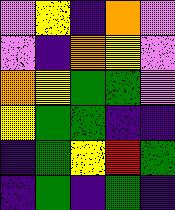[["violet", "yellow", "indigo", "orange", "violet"], ["violet", "indigo", "orange", "yellow", "violet"], ["orange", "yellow", "green", "green", "violet"], ["yellow", "green", "green", "indigo", "indigo"], ["indigo", "green", "yellow", "red", "green"], ["indigo", "green", "indigo", "green", "indigo"]]